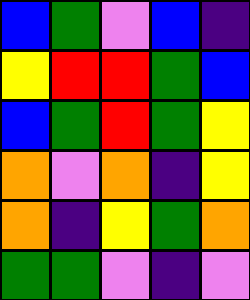[["blue", "green", "violet", "blue", "indigo"], ["yellow", "red", "red", "green", "blue"], ["blue", "green", "red", "green", "yellow"], ["orange", "violet", "orange", "indigo", "yellow"], ["orange", "indigo", "yellow", "green", "orange"], ["green", "green", "violet", "indigo", "violet"]]